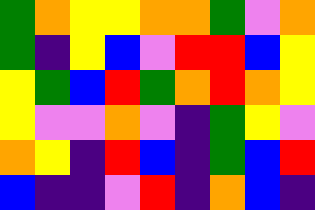[["green", "orange", "yellow", "yellow", "orange", "orange", "green", "violet", "orange"], ["green", "indigo", "yellow", "blue", "violet", "red", "red", "blue", "yellow"], ["yellow", "green", "blue", "red", "green", "orange", "red", "orange", "yellow"], ["yellow", "violet", "violet", "orange", "violet", "indigo", "green", "yellow", "violet"], ["orange", "yellow", "indigo", "red", "blue", "indigo", "green", "blue", "red"], ["blue", "indigo", "indigo", "violet", "red", "indigo", "orange", "blue", "indigo"]]